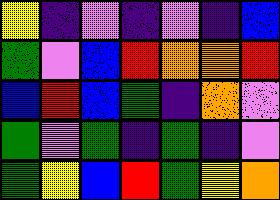[["yellow", "indigo", "violet", "indigo", "violet", "indigo", "blue"], ["green", "violet", "blue", "red", "orange", "orange", "red"], ["blue", "red", "blue", "green", "indigo", "orange", "violet"], ["green", "violet", "green", "indigo", "green", "indigo", "violet"], ["green", "yellow", "blue", "red", "green", "yellow", "orange"]]